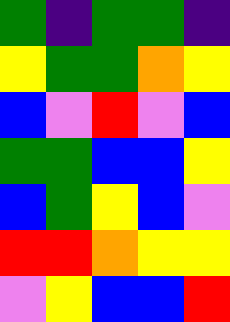[["green", "indigo", "green", "green", "indigo"], ["yellow", "green", "green", "orange", "yellow"], ["blue", "violet", "red", "violet", "blue"], ["green", "green", "blue", "blue", "yellow"], ["blue", "green", "yellow", "blue", "violet"], ["red", "red", "orange", "yellow", "yellow"], ["violet", "yellow", "blue", "blue", "red"]]